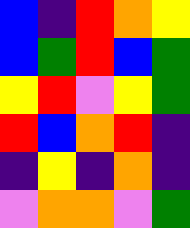[["blue", "indigo", "red", "orange", "yellow"], ["blue", "green", "red", "blue", "green"], ["yellow", "red", "violet", "yellow", "green"], ["red", "blue", "orange", "red", "indigo"], ["indigo", "yellow", "indigo", "orange", "indigo"], ["violet", "orange", "orange", "violet", "green"]]